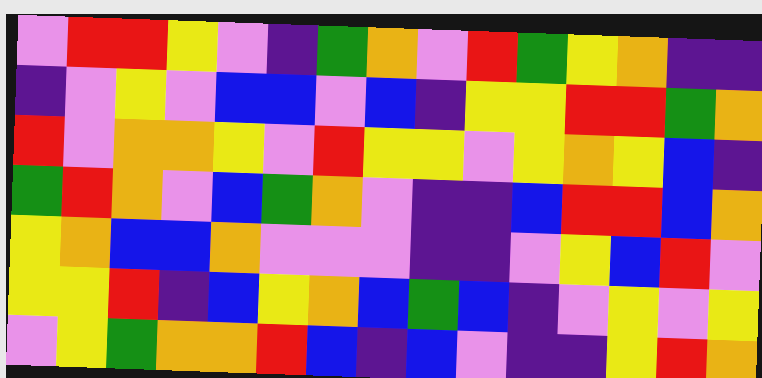[["violet", "red", "red", "yellow", "violet", "indigo", "green", "orange", "violet", "red", "green", "yellow", "orange", "indigo", "indigo"], ["indigo", "violet", "yellow", "violet", "blue", "blue", "violet", "blue", "indigo", "yellow", "yellow", "red", "red", "green", "orange"], ["red", "violet", "orange", "orange", "yellow", "violet", "red", "yellow", "yellow", "violet", "yellow", "orange", "yellow", "blue", "indigo"], ["green", "red", "orange", "violet", "blue", "green", "orange", "violet", "indigo", "indigo", "blue", "red", "red", "blue", "orange"], ["yellow", "orange", "blue", "blue", "orange", "violet", "violet", "violet", "indigo", "indigo", "violet", "yellow", "blue", "red", "violet"], ["yellow", "yellow", "red", "indigo", "blue", "yellow", "orange", "blue", "green", "blue", "indigo", "violet", "yellow", "violet", "yellow"], ["violet", "yellow", "green", "orange", "orange", "red", "blue", "indigo", "blue", "violet", "indigo", "indigo", "yellow", "red", "orange"]]